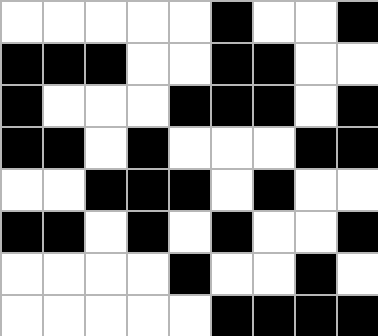[["white", "white", "white", "white", "white", "black", "white", "white", "black"], ["black", "black", "black", "white", "white", "black", "black", "white", "white"], ["black", "white", "white", "white", "black", "black", "black", "white", "black"], ["black", "black", "white", "black", "white", "white", "white", "black", "black"], ["white", "white", "black", "black", "black", "white", "black", "white", "white"], ["black", "black", "white", "black", "white", "black", "white", "white", "black"], ["white", "white", "white", "white", "black", "white", "white", "black", "white"], ["white", "white", "white", "white", "white", "black", "black", "black", "black"]]